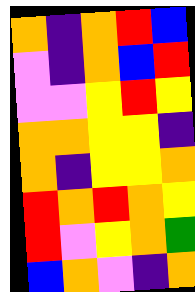[["orange", "indigo", "orange", "red", "blue"], ["violet", "indigo", "orange", "blue", "red"], ["violet", "violet", "yellow", "red", "yellow"], ["orange", "orange", "yellow", "yellow", "indigo"], ["orange", "indigo", "yellow", "yellow", "orange"], ["red", "orange", "red", "orange", "yellow"], ["red", "violet", "yellow", "orange", "green"], ["blue", "orange", "violet", "indigo", "orange"]]